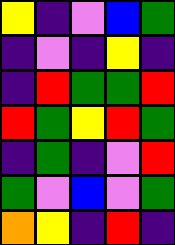[["yellow", "indigo", "violet", "blue", "green"], ["indigo", "violet", "indigo", "yellow", "indigo"], ["indigo", "red", "green", "green", "red"], ["red", "green", "yellow", "red", "green"], ["indigo", "green", "indigo", "violet", "red"], ["green", "violet", "blue", "violet", "green"], ["orange", "yellow", "indigo", "red", "indigo"]]